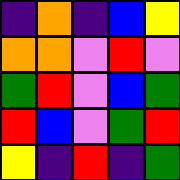[["indigo", "orange", "indigo", "blue", "yellow"], ["orange", "orange", "violet", "red", "violet"], ["green", "red", "violet", "blue", "green"], ["red", "blue", "violet", "green", "red"], ["yellow", "indigo", "red", "indigo", "green"]]